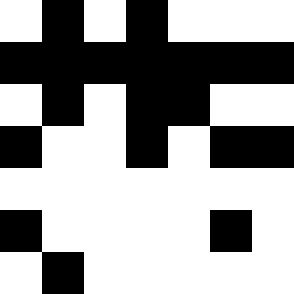[["white", "black", "white", "black", "white", "white", "white"], ["black", "black", "black", "black", "black", "black", "black"], ["white", "black", "white", "black", "black", "white", "white"], ["black", "white", "white", "black", "white", "black", "black"], ["white", "white", "white", "white", "white", "white", "white"], ["black", "white", "white", "white", "white", "black", "white"], ["white", "black", "white", "white", "white", "white", "white"]]